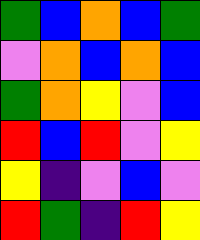[["green", "blue", "orange", "blue", "green"], ["violet", "orange", "blue", "orange", "blue"], ["green", "orange", "yellow", "violet", "blue"], ["red", "blue", "red", "violet", "yellow"], ["yellow", "indigo", "violet", "blue", "violet"], ["red", "green", "indigo", "red", "yellow"]]